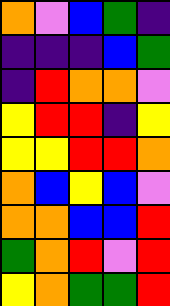[["orange", "violet", "blue", "green", "indigo"], ["indigo", "indigo", "indigo", "blue", "green"], ["indigo", "red", "orange", "orange", "violet"], ["yellow", "red", "red", "indigo", "yellow"], ["yellow", "yellow", "red", "red", "orange"], ["orange", "blue", "yellow", "blue", "violet"], ["orange", "orange", "blue", "blue", "red"], ["green", "orange", "red", "violet", "red"], ["yellow", "orange", "green", "green", "red"]]